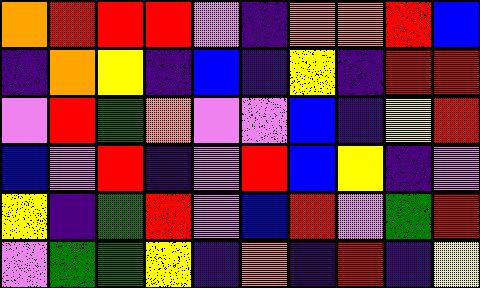[["orange", "red", "red", "red", "violet", "indigo", "orange", "orange", "red", "blue"], ["indigo", "orange", "yellow", "indigo", "blue", "indigo", "yellow", "indigo", "red", "red"], ["violet", "red", "green", "orange", "violet", "violet", "blue", "indigo", "yellow", "red"], ["blue", "violet", "red", "indigo", "violet", "red", "blue", "yellow", "indigo", "violet"], ["yellow", "indigo", "green", "red", "violet", "blue", "red", "violet", "green", "red"], ["violet", "green", "green", "yellow", "indigo", "orange", "indigo", "red", "indigo", "yellow"]]